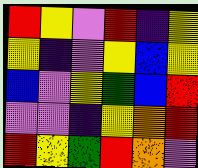[["red", "yellow", "violet", "red", "indigo", "yellow"], ["yellow", "indigo", "violet", "yellow", "blue", "yellow"], ["blue", "violet", "yellow", "green", "blue", "red"], ["violet", "violet", "indigo", "yellow", "orange", "red"], ["red", "yellow", "green", "red", "orange", "violet"]]